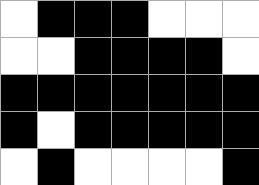[["white", "black", "black", "black", "white", "white", "white"], ["white", "white", "black", "black", "black", "black", "white"], ["black", "black", "black", "black", "black", "black", "black"], ["black", "white", "black", "black", "black", "black", "black"], ["white", "black", "white", "white", "white", "white", "black"]]